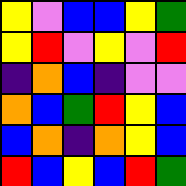[["yellow", "violet", "blue", "blue", "yellow", "green"], ["yellow", "red", "violet", "yellow", "violet", "red"], ["indigo", "orange", "blue", "indigo", "violet", "violet"], ["orange", "blue", "green", "red", "yellow", "blue"], ["blue", "orange", "indigo", "orange", "yellow", "blue"], ["red", "blue", "yellow", "blue", "red", "green"]]